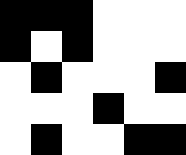[["black", "black", "black", "white", "white", "white"], ["black", "white", "black", "white", "white", "white"], ["white", "black", "white", "white", "white", "black"], ["white", "white", "white", "black", "white", "white"], ["white", "black", "white", "white", "black", "black"]]